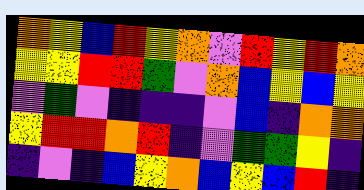[["orange", "yellow", "blue", "red", "yellow", "orange", "violet", "red", "yellow", "red", "orange"], ["yellow", "yellow", "red", "red", "green", "violet", "orange", "blue", "yellow", "blue", "yellow"], ["violet", "green", "violet", "indigo", "indigo", "indigo", "violet", "blue", "indigo", "orange", "orange"], ["yellow", "red", "red", "orange", "red", "indigo", "violet", "green", "green", "yellow", "indigo"], ["indigo", "violet", "indigo", "blue", "yellow", "orange", "blue", "yellow", "blue", "red", "indigo"]]